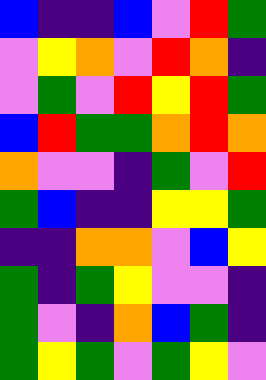[["blue", "indigo", "indigo", "blue", "violet", "red", "green"], ["violet", "yellow", "orange", "violet", "red", "orange", "indigo"], ["violet", "green", "violet", "red", "yellow", "red", "green"], ["blue", "red", "green", "green", "orange", "red", "orange"], ["orange", "violet", "violet", "indigo", "green", "violet", "red"], ["green", "blue", "indigo", "indigo", "yellow", "yellow", "green"], ["indigo", "indigo", "orange", "orange", "violet", "blue", "yellow"], ["green", "indigo", "green", "yellow", "violet", "violet", "indigo"], ["green", "violet", "indigo", "orange", "blue", "green", "indigo"], ["green", "yellow", "green", "violet", "green", "yellow", "violet"]]